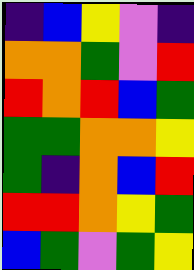[["indigo", "blue", "yellow", "violet", "indigo"], ["orange", "orange", "green", "violet", "red"], ["red", "orange", "red", "blue", "green"], ["green", "green", "orange", "orange", "yellow"], ["green", "indigo", "orange", "blue", "red"], ["red", "red", "orange", "yellow", "green"], ["blue", "green", "violet", "green", "yellow"]]